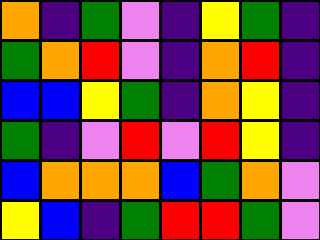[["orange", "indigo", "green", "violet", "indigo", "yellow", "green", "indigo"], ["green", "orange", "red", "violet", "indigo", "orange", "red", "indigo"], ["blue", "blue", "yellow", "green", "indigo", "orange", "yellow", "indigo"], ["green", "indigo", "violet", "red", "violet", "red", "yellow", "indigo"], ["blue", "orange", "orange", "orange", "blue", "green", "orange", "violet"], ["yellow", "blue", "indigo", "green", "red", "red", "green", "violet"]]